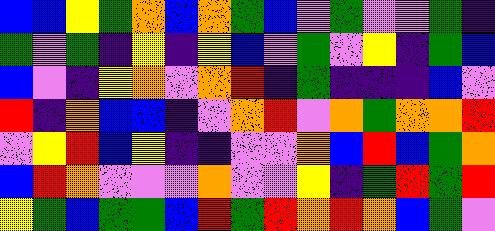[["blue", "blue", "yellow", "green", "orange", "blue", "orange", "green", "blue", "violet", "green", "violet", "violet", "green", "indigo"], ["green", "violet", "green", "indigo", "yellow", "indigo", "yellow", "blue", "violet", "green", "violet", "yellow", "indigo", "green", "blue"], ["blue", "violet", "indigo", "yellow", "orange", "violet", "orange", "red", "indigo", "green", "indigo", "indigo", "indigo", "blue", "violet"], ["red", "indigo", "orange", "blue", "blue", "indigo", "violet", "orange", "red", "violet", "orange", "green", "orange", "orange", "red"], ["violet", "yellow", "red", "blue", "yellow", "indigo", "indigo", "violet", "violet", "orange", "blue", "red", "blue", "green", "orange"], ["blue", "red", "orange", "violet", "violet", "violet", "orange", "violet", "violet", "yellow", "indigo", "green", "red", "green", "red"], ["yellow", "green", "blue", "green", "green", "blue", "red", "green", "red", "orange", "red", "orange", "blue", "green", "violet"]]